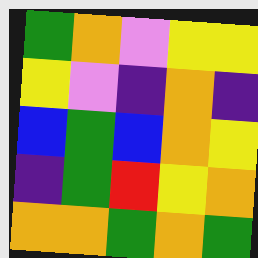[["green", "orange", "violet", "yellow", "yellow"], ["yellow", "violet", "indigo", "orange", "indigo"], ["blue", "green", "blue", "orange", "yellow"], ["indigo", "green", "red", "yellow", "orange"], ["orange", "orange", "green", "orange", "green"]]